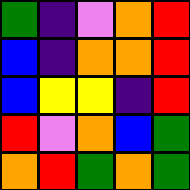[["green", "indigo", "violet", "orange", "red"], ["blue", "indigo", "orange", "orange", "red"], ["blue", "yellow", "yellow", "indigo", "red"], ["red", "violet", "orange", "blue", "green"], ["orange", "red", "green", "orange", "green"]]